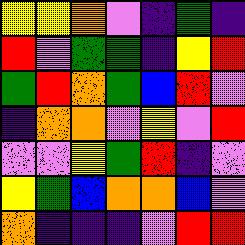[["yellow", "yellow", "orange", "violet", "indigo", "green", "indigo"], ["red", "violet", "green", "green", "indigo", "yellow", "red"], ["green", "red", "orange", "green", "blue", "red", "violet"], ["indigo", "orange", "orange", "violet", "yellow", "violet", "red"], ["violet", "violet", "yellow", "green", "red", "indigo", "violet"], ["yellow", "green", "blue", "orange", "orange", "blue", "violet"], ["orange", "indigo", "indigo", "indigo", "violet", "red", "red"]]